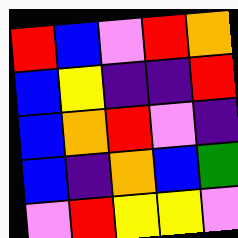[["red", "blue", "violet", "red", "orange"], ["blue", "yellow", "indigo", "indigo", "red"], ["blue", "orange", "red", "violet", "indigo"], ["blue", "indigo", "orange", "blue", "green"], ["violet", "red", "yellow", "yellow", "violet"]]